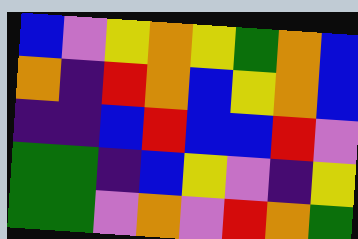[["blue", "violet", "yellow", "orange", "yellow", "green", "orange", "blue"], ["orange", "indigo", "red", "orange", "blue", "yellow", "orange", "blue"], ["indigo", "indigo", "blue", "red", "blue", "blue", "red", "violet"], ["green", "green", "indigo", "blue", "yellow", "violet", "indigo", "yellow"], ["green", "green", "violet", "orange", "violet", "red", "orange", "green"]]